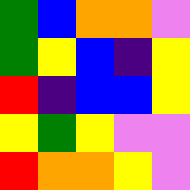[["green", "blue", "orange", "orange", "violet"], ["green", "yellow", "blue", "indigo", "yellow"], ["red", "indigo", "blue", "blue", "yellow"], ["yellow", "green", "yellow", "violet", "violet"], ["red", "orange", "orange", "yellow", "violet"]]